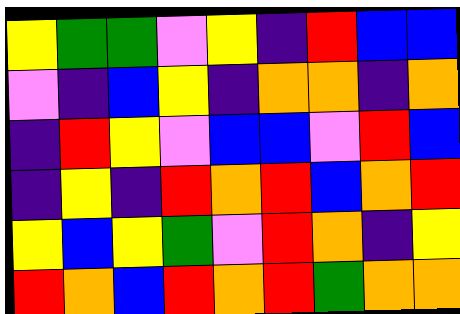[["yellow", "green", "green", "violet", "yellow", "indigo", "red", "blue", "blue"], ["violet", "indigo", "blue", "yellow", "indigo", "orange", "orange", "indigo", "orange"], ["indigo", "red", "yellow", "violet", "blue", "blue", "violet", "red", "blue"], ["indigo", "yellow", "indigo", "red", "orange", "red", "blue", "orange", "red"], ["yellow", "blue", "yellow", "green", "violet", "red", "orange", "indigo", "yellow"], ["red", "orange", "blue", "red", "orange", "red", "green", "orange", "orange"]]